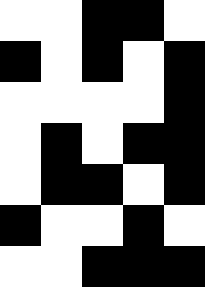[["white", "white", "black", "black", "white"], ["black", "white", "black", "white", "black"], ["white", "white", "white", "white", "black"], ["white", "black", "white", "black", "black"], ["white", "black", "black", "white", "black"], ["black", "white", "white", "black", "white"], ["white", "white", "black", "black", "black"]]